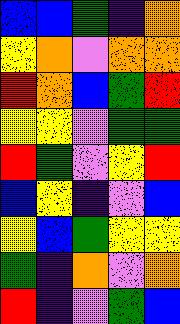[["blue", "blue", "green", "indigo", "orange"], ["yellow", "orange", "violet", "orange", "orange"], ["red", "orange", "blue", "green", "red"], ["yellow", "yellow", "violet", "green", "green"], ["red", "green", "violet", "yellow", "red"], ["blue", "yellow", "indigo", "violet", "blue"], ["yellow", "blue", "green", "yellow", "yellow"], ["green", "indigo", "orange", "violet", "orange"], ["red", "indigo", "violet", "green", "blue"]]